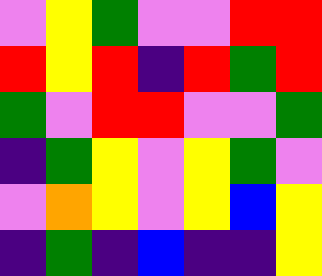[["violet", "yellow", "green", "violet", "violet", "red", "red"], ["red", "yellow", "red", "indigo", "red", "green", "red"], ["green", "violet", "red", "red", "violet", "violet", "green"], ["indigo", "green", "yellow", "violet", "yellow", "green", "violet"], ["violet", "orange", "yellow", "violet", "yellow", "blue", "yellow"], ["indigo", "green", "indigo", "blue", "indigo", "indigo", "yellow"]]